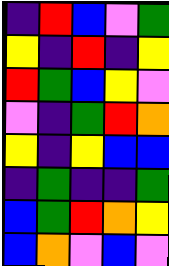[["indigo", "red", "blue", "violet", "green"], ["yellow", "indigo", "red", "indigo", "yellow"], ["red", "green", "blue", "yellow", "violet"], ["violet", "indigo", "green", "red", "orange"], ["yellow", "indigo", "yellow", "blue", "blue"], ["indigo", "green", "indigo", "indigo", "green"], ["blue", "green", "red", "orange", "yellow"], ["blue", "orange", "violet", "blue", "violet"]]